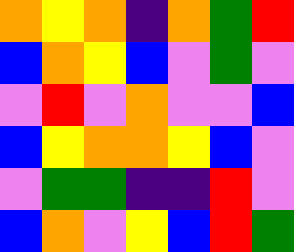[["orange", "yellow", "orange", "indigo", "orange", "green", "red"], ["blue", "orange", "yellow", "blue", "violet", "green", "violet"], ["violet", "red", "violet", "orange", "violet", "violet", "blue"], ["blue", "yellow", "orange", "orange", "yellow", "blue", "violet"], ["violet", "green", "green", "indigo", "indigo", "red", "violet"], ["blue", "orange", "violet", "yellow", "blue", "red", "green"]]